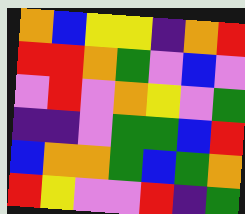[["orange", "blue", "yellow", "yellow", "indigo", "orange", "red"], ["red", "red", "orange", "green", "violet", "blue", "violet"], ["violet", "red", "violet", "orange", "yellow", "violet", "green"], ["indigo", "indigo", "violet", "green", "green", "blue", "red"], ["blue", "orange", "orange", "green", "blue", "green", "orange"], ["red", "yellow", "violet", "violet", "red", "indigo", "green"]]